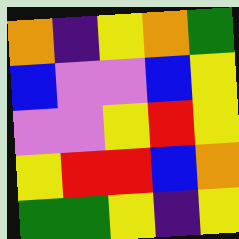[["orange", "indigo", "yellow", "orange", "green"], ["blue", "violet", "violet", "blue", "yellow"], ["violet", "violet", "yellow", "red", "yellow"], ["yellow", "red", "red", "blue", "orange"], ["green", "green", "yellow", "indigo", "yellow"]]